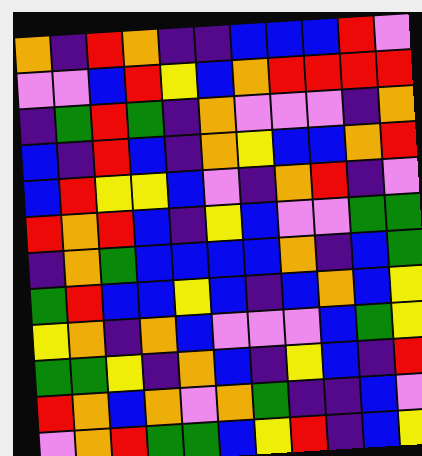[["orange", "indigo", "red", "orange", "indigo", "indigo", "blue", "blue", "blue", "red", "violet"], ["violet", "violet", "blue", "red", "yellow", "blue", "orange", "red", "red", "red", "red"], ["indigo", "green", "red", "green", "indigo", "orange", "violet", "violet", "violet", "indigo", "orange"], ["blue", "indigo", "red", "blue", "indigo", "orange", "yellow", "blue", "blue", "orange", "red"], ["blue", "red", "yellow", "yellow", "blue", "violet", "indigo", "orange", "red", "indigo", "violet"], ["red", "orange", "red", "blue", "indigo", "yellow", "blue", "violet", "violet", "green", "green"], ["indigo", "orange", "green", "blue", "blue", "blue", "blue", "orange", "indigo", "blue", "green"], ["green", "red", "blue", "blue", "yellow", "blue", "indigo", "blue", "orange", "blue", "yellow"], ["yellow", "orange", "indigo", "orange", "blue", "violet", "violet", "violet", "blue", "green", "yellow"], ["green", "green", "yellow", "indigo", "orange", "blue", "indigo", "yellow", "blue", "indigo", "red"], ["red", "orange", "blue", "orange", "violet", "orange", "green", "indigo", "indigo", "blue", "violet"], ["violet", "orange", "red", "green", "green", "blue", "yellow", "red", "indigo", "blue", "yellow"]]